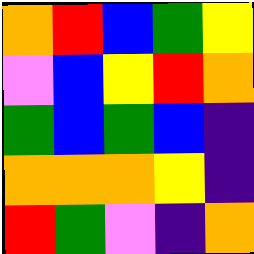[["orange", "red", "blue", "green", "yellow"], ["violet", "blue", "yellow", "red", "orange"], ["green", "blue", "green", "blue", "indigo"], ["orange", "orange", "orange", "yellow", "indigo"], ["red", "green", "violet", "indigo", "orange"]]